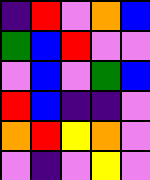[["indigo", "red", "violet", "orange", "blue"], ["green", "blue", "red", "violet", "violet"], ["violet", "blue", "violet", "green", "blue"], ["red", "blue", "indigo", "indigo", "violet"], ["orange", "red", "yellow", "orange", "violet"], ["violet", "indigo", "violet", "yellow", "violet"]]